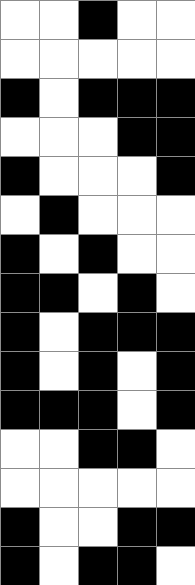[["white", "white", "black", "white", "white"], ["white", "white", "white", "white", "white"], ["black", "white", "black", "black", "black"], ["white", "white", "white", "black", "black"], ["black", "white", "white", "white", "black"], ["white", "black", "white", "white", "white"], ["black", "white", "black", "white", "white"], ["black", "black", "white", "black", "white"], ["black", "white", "black", "black", "black"], ["black", "white", "black", "white", "black"], ["black", "black", "black", "white", "black"], ["white", "white", "black", "black", "white"], ["white", "white", "white", "white", "white"], ["black", "white", "white", "black", "black"], ["black", "white", "black", "black", "white"]]